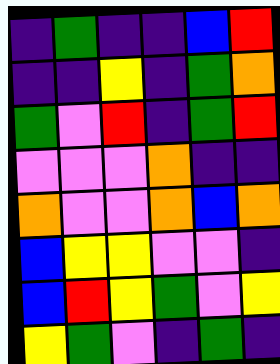[["indigo", "green", "indigo", "indigo", "blue", "red"], ["indigo", "indigo", "yellow", "indigo", "green", "orange"], ["green", "violet", "red", "indigo", "green", "red"], ["violet", "violet", "violet", "orange", "indigo", "indigo"], ["orange", "violet", "violet", "orange", "blue", "orange"], ["blue", "yellow", "yellow", "violet", "violet", "indigo"], ["blue", "red", "yellow", "green", "violet", "yellow"], ["yellow", "green", "violet", "indigo", "green", "indigo"]]